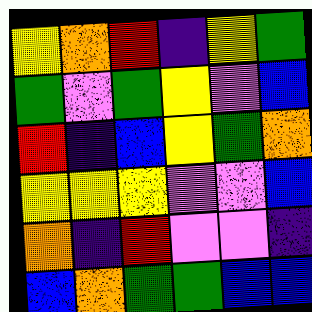[["yellow", "orange", "red", "indigo", "yellow", "green"], ["green", "violet", "green", "yellow", "violet", "blue"], ["red", "indigo", "blue", "yellow", "green", "orange"], ["yellow", "yellow", "yellow", "violet", "violet", "blue"], ["orange", "indigo", "red", "violet", "violet", "indigo"], ["blue", "orange", "green", "green", "blue", "blue"]]